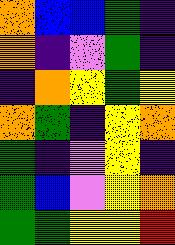[["orange", "blue", "blue", "green", "indigo"], ["orange", "indigo", "violet", "green", "indigo"], ["indigo", "orange", "yellow", "green", "yellow"], ["orange", "green", "indigo", "yellow", "orange"], ["green", "indigo", "violet", "yellow", "indigo"], ["green", "blue", "violet", "yellow", "orange"], ["green", "green", "yellow", "yellow", "red"]]